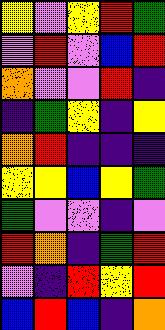[["yellow", "violet", "yellow", "red", "green"], ["violet", "red", "violet", "blue", "red"], ["orange", "violet", "violet", "red", "indigo"], ["indigo", "green", "yellow", "indigo", "yellow"], ["orange", "red", "indigo", "indigo", "indigo"], ["yellow", "yellow", "blue", "yellow", "green"], ["green", "violet", "violet", "indigo", "violet"], ["red", "orange", "indigo", "green", "red"], ["violet", "indigo", "red", "yellow", "red"], ["blue", "red", "blue", "indigo", "orange"]]